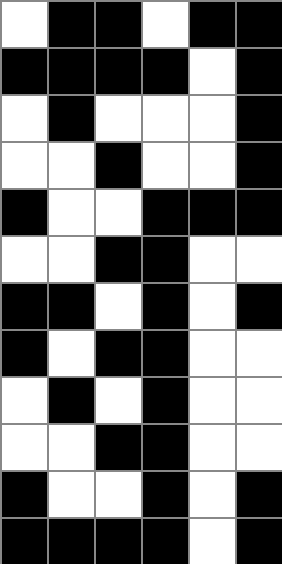[["white", "black", "black", "white", "black", "black"], ["black", "black", "black", "black", "white", "black"], ["white", "black", "white", "white", "white", "black"], ["white", "white", "black", "white", "white", "black"], ["black", "white", "white", "black", "black", "black"], ["white", "white", "black", "black", "white", "white"], ["black", "black", "white", "black", "white", "black"], ["black", "white", "black", "black", "white", "white"], ["white", "black", "white", "black", "white", "white"], ["white", "white", "black", "black", "white", "white"], ["black", "white", "white", "black", "white", "black"], ["black", "black", "black", "black", "white", "black"]]